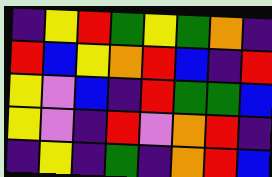[["indigo", "yellow", "red", "green", "yellow", "green", "orange", "indigo"], ["red", "blue", "yellow", "orange", "red", "blue", "indigo", "red"], ["yellow", "violet", "blue", "indigo", "red", "green", "green", "blue"], ["yellow", "violet", "indigo", "red", "violet", "orange", "red", "indigo"], ["indigo", "yellow", "indigo", "green", "indigo", "orange", "red", "blue"]]